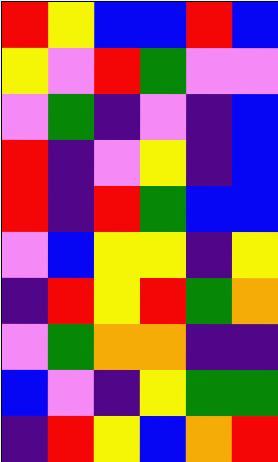[["red", "yellow", "blue", "blue", "red", "blue"], ["yellow", "violet", "red", "green", "violet", "violet"], ["violet", "green", "indigo", "violet", "indigo", "blue"], ["red", "indigo", "violet", "yellow", "indigo", "blue"], ["red", "indigo", "red", "green", "blue", "blue"], ["violet", "blue", "yellow", "yellow", "indigo", "yellow"], ["indigo", "red", "yellow", "red", "green", "orange"], ["violet", "green", "orange", "orange", "indigo", "indigo"], ["blue", "violet", "indigo", "yellow", "green", "green"], ["indigo", "red", "yellow", "blue", "orange", "red"]]